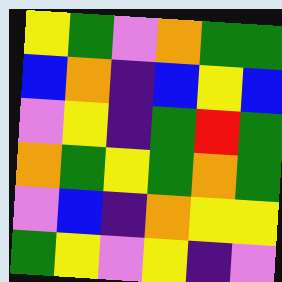[["yellow", "green", "violet", "orange", "green", "green"], ["blue", "orange", "indigo", "blue", "yellow", "blue"], ["violet", "yellow", "indigo", "green", "red", "green"], ["orange", "green", "yellow", "green", "orange", "green"], ["violet", "blue", "indigo", "orange", "yellow", "yellow"], ["green", "yellow", "violet", "yellow", "indigo", "violet"]]